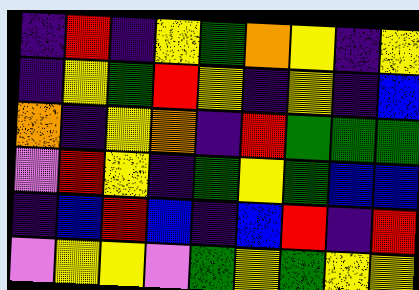[["indigo", "red", "indigo", "yellow", "green", "orange", "yellow", "indigo", "yellow"], ["indigo", "yellow", "green", "red", "yellow", "indigo", "yellow", "indigo", "blue"], ["orange", "indigo", "yellow", "orange", "indigo", "red", "green", "green", "green"], ["violet", "red", "yellow", "indigo", "green", "yellow", "green", "blue", "blue"], ["indigo", "blue", "red", "blue", "indigo", "blue", "red", "indigo", "red"], ["violet", "yellow", "yellow", "violet", "green", "yellow", "green", "yellow", "yellow"]]